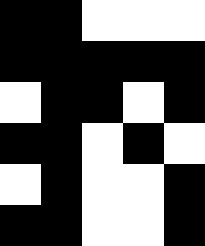[["black", "black", "white", "white", "white"], ["black", "black", "black", "black", "black"], ["white", "black", "black", "white", "black"], ["black", "black", "white", "black", "white"], ["white", "black", "white", "white", "black"], ["black", "black", "white", "white", "black"]]